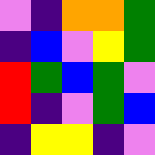[["violet", "indigo", "orange", "orange", "green"], ["indigo", "blue", "violet", "yellow", "green"], ["red", "green", "blue", "green", "violet"], ["red", "indigo", "violet", "green", "blue"], ["indigo", "yellow", "yellow", "indigo", "violet"]]